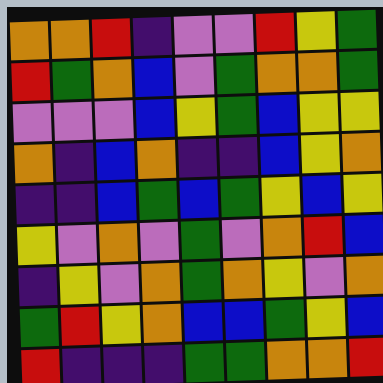[["orange", "orange", "red", "indigo", "violet", "violet", "red", "yellow", "green"], ["red", "green", "orange", "blue", "violet", "green", "orange", "orange", "green"], ["violet", "violet", "violet", "blue", "yellow", "green", "blue", "yellow", "yellow"], ["orange", "indigo", "blue", "orange", "indigo", "indigo", "blue", "yellow", "orange"], ["indigo", "indigo", "blue", "green", "blue", "green", "yellow", "blue", "yellow"], ["yellow", "violet", "orange", "violet", "green", "violet", "orange", "red", "blue"], ["indigo", "yellow", "violet", "orange", "green", "orange", "yellow", "violet", "orange"], ["green", "red", "yellow", "orange", "blue", "blue", "green", "yellow", "blue"], ["red", "indigo", "indigo", "indigo", "green", "green", "orange", "orange", "red"]]